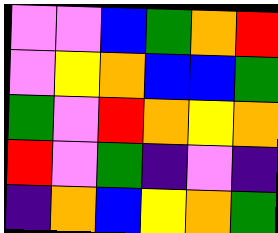[["violet", "violet", "blue", "green", "orange", "red"], ["violet", "yellow", "orange", "blue", "blue", "green"], ["green", "violet", "red", "orange", "yellow", "orange"], ["red", "violet", "green", "indigo", "violet", "indigo"], ["indigo", "orange", "blue", "yellow", "orange", "green"]]